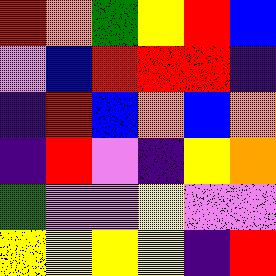[["red", "orange", "green", "yellow", "red", "blue"], ["violet", "blue", "red", "red", "red", "indigo"], ["indigo", "red", "blue", "orange", "blue", "orange"], ["indigo", "red", "violet", "indigo", "yellow", "orange"], ["green", "violet", "violet", "yellow", "violet", "violet"], ["yellow", "yellow", "yellow", "yellow", "indigo", "red"]]